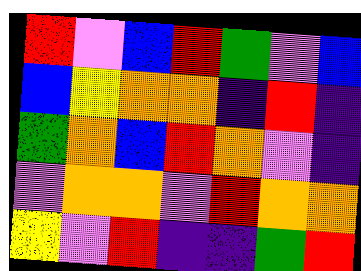[["red", "violet", "blue", "red", "green", "violet", "blue"], ["blue", "yellow", "orange", "orange", "indigo", "red", "indigo"], ["green", "orange", "blue", "red", "orange", "violet", "indigo"], ["violet", "orange", "orange", "violet", "red", "orange", "orange"], ["yellow", "violet", "red", "indigo", "indigo", "green", "red"]]